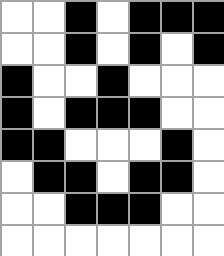[["white", "white", "black", "white", "black", "black", "black"], ["white", "white", "black", "white", "black", "white", "black"], ["black", "white", "white", "black", "white", "white", "white"], ["black", "white", "black", "black", "black", "white", "white"], ["black", "black", "white", "white", "white", "black", "white"], ["white", "black", "black", "white", "black", "black", "white"], ["white", "white", "black", "black", "black", "white", "white"], ["white", "white", "white", "white", "white", "white", "white"]]